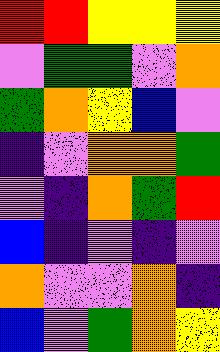[["red", "red", "yellow", "yellow", "yellow"], ["violet", "green", "green", "violet", "orange"], ["green", "orange", "yellow", "blue", "violet"], ["indigo", "violet", "orange", "orange", "green"], ["violet", "indigo", "orange", "green", "red"], ["blue", "indigo", "violet", "indigo", "violet"], ["orange", "violet", "violet", "orange", "indigo"], ["blue", "violet", "green", "orange", "yellow"]]